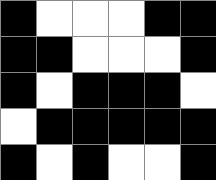[["black", "white", "white", "white", "black", "black"], ["black", "black", "white", "white", "white", "black"], ["black", "white", "black", "black", "black", "white"], ["white", "black", "black", "black", "black", "black"], ["black", "white", "black", "white", "white", "black"]]